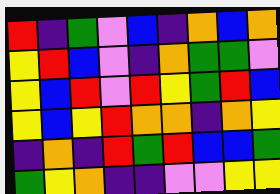[["red", "indigo", "green", "violet", "blue", "indigo", "orange", "blue", "orange"], ["yellow", "red", "blue", "violet", "indigo", "orange", "green", "green", "violet"], ["yellow", "blue", "red", "violet", "red", "yellow", "green", "red", "blue"], ["yellow", "blue", "yellow", "red", "orange", "orange", "indigo", "orange", "yellow"], ["indigo", "orange", "indigo", "red", "green", "red", "blue", "blue", "green"], ["green", "yellow", "orange", "indigo", "indigo", "violet", "violet", "yellow", "yellow"]]